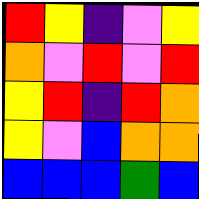[["red", "yellow", "indigo", "violet", "yellow"], ["orange", "violet", "red", "violet", "red"], ["yellow", "red", "indigo", "red", "orange"], ["yellow", "violet", "blue", "orange", "orange"], ["blue", "blue", "blue", "green", "blue"]]